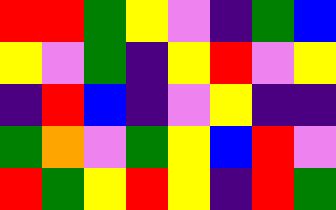[["red", "red", "green", "yellow", "violet", "indigo", "green", "blue"], ["yellow", "violet", "green", "indigo", "yellow", "red", "violet", "yellow"], ["indigo", "red", "blue", "indigo", "violet", "yellow", "indigo", "indigo"], ["green", "orange", "violet", "green", "yellow", "blue", "red", "violet"], ["red", "green", "yellow", "red", "yellow", "indigo", "red", "green"]]